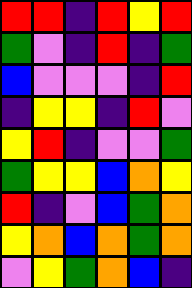[["red", "red", "indigo", "red", "yellow", "red"], ["green", "violet", "indigo", "red", "indigo", "green"], ["blue", "violet", "violet", "violet", "indigo", "red"], ["indigo", "yellow", "yellow", "indigo", "red", "violet"], ["yellow", "red", "indigo", "violet", "violet", "green"], ["green", "yellow", "yellow", "blue", "orange", "yellow"], ["red", "indigo", "violet", "blue", "green", "orange"], ["yellow", "orange", "blue", "orange", "green", "orange"], ["violet", "yellow", "green", "orange", "blue", "indigo"]]